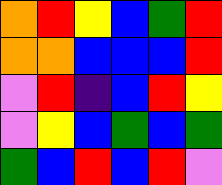[["orange", "red", "yellow", "blue", "green", "red"], ["orange", "orange", "blue", "blue", "blue", "red"], ["violet", "red", "indigo", "blue", "red", "yellow"], ["violet", "yellow", "blue", "green", "blue", "green"], ["green", "blue", "red", "blue", "red", "violet"]]